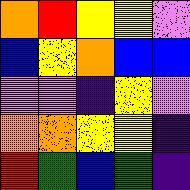[["orange", "red", "yellow", "yellow", "violet"], ["blue", "yellow", "orange", "blue", "blue"], ["violet", "violet", "indigo", "yellow", "violet"], ["orange", "orange", "yellow", "yellow", "indigo"], ["red", "green", "blue", "green", "indigo"]]